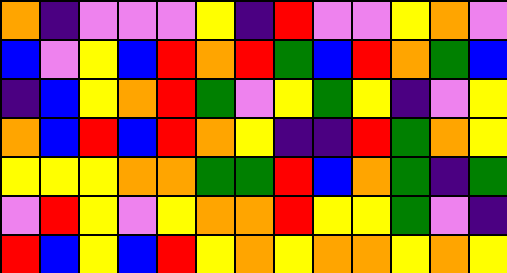[["orange", "indigo", "violet", "violet", "violet", "yellow", "indigo", "red", "violet", "violet", "yellow", "orange", "violet"], ["blue", "violet", "yellow", "blue", "red", "orange", "red", "green", "blue", "red", "orange", "green", "blue"], ["indigo", "blue", "yellow", "orange", "red", "green", "violet", "yellow", "green", "yellow", "indigo", "violet", "yellow"], ["orange", "blue", "red", "blue", "red", "orange", "yellow", "indigo", "indigo", "red", "green", "orange", "yellow"], ["yellow", "yellow", "yellow", "orange", "orange", "green", "green", "red", "blue", "orange", "green", "indigo", "green"], ["violet", "red", "yellow", "violet", "yellow", "orange", "orange", "red", "yellow", "yellow", "green", "violet", "indigo"], ["red", "blue", "yellow", "blue", "red", "yellow", "orange", "yellow", "orange", "orange", "yellow", "orange", "yellow"]]